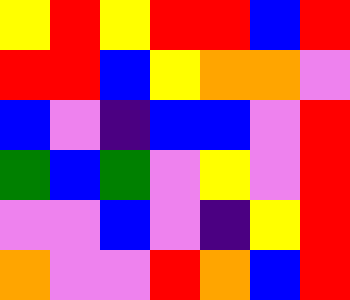[["yellow", "red", "yellow", "red", "red", "blue", "red"], ["red", "red", "blue", "yellow", "orange", "orange", "violet"], ["blue", "violet", "indigo", "blue", "blue", "violet", "red"], ["green", "blue", "green", "violet", "yellow", "violet", "red"], ["violet", "violet", "blue", "violet", "indigo", "yellow", "red"], ["orange", "violet", "violet", "red", "orange", "blue", "red"]]